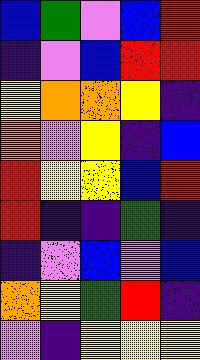[["blue", "green", "violet", "blue", "red"], ["indigo", "violet", "blue", "red", "red"], ["yellow", "orange", "orange", "yellow", "indigo"], ["orange", "violet", "yellow", "indigo", "blue"], ["red", "yellow", "yellow", "blue", "red"], ["red", "indigo", "indigo", "green", "indigo"], ["indigo", "violet", "blue", "violet", "blue"], ["orange", "yellow", "green", "red", "indigo"], ["violet", "indigo", "yellow", "yellow", "yellow"]]